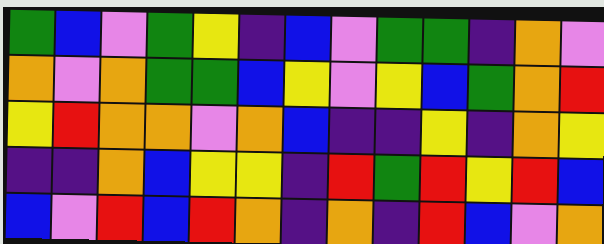[["green", "blue", "violet", "green", "yellow", "indigo", "blue", "violet", "green", "green", "indigo", "orange", "violet"], ["orange", "violet", "orange", "green", "green", "blue", "yellow", "violet", "yellow", "blue", "green", "orange", "red"], ["yellow", "red", "orange", "orange", "violet", "orange", "blue", "indigo", "indigo", "yellow", "indigo", "orange", "yellow"], ["indigo", "indigo", "orange", "blue", "yellow", "yellow", "indigo", "red", "green", "red", "yellow", "red", "blue"], ["blue", "violet", "red", "blue", "red", "orange", "indigo", "orange", "indigo", "red", "blue", "violet", "orange"]]